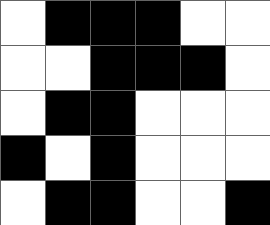[["white", "black", "black", "black", "white", "white"], ["white", "white", "black", "black", "black", "white"], ["white", "black", "black", "white", "white", "white"], ["black", "white", "black", "white", "white", "white"], ["white", "black", "black", "white", "white", "black"]]